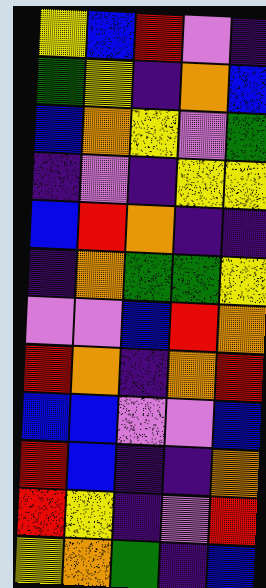[["yellow", "blue", "red", "violet", "indigo"], ["green", "yellow", "indigo", "orange", "blue"], ["blue", "orange", "yellow", "violet", "green"], ["indigo", "violet", "indigo", "yellow", "yellow"], ["blue", "red", "orange", "indigo", "indigo"], ["indigo", "orange", "green", "green", "yellow"], ["violet", "violet", "blue", "red", "orange"], ["red", "orange", "indigo", "orange", "red"], ["blue", "blue", "violet", "violet", "blue"], ["red", "blue", "indigo", "indigo", "orange"], ["red", "yellow", "indigo", "violet", "red"], ["yellow", "orange", "green", "indigo", "blue"]]